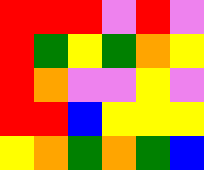[["red", "red", "red", "violet", "red", "violet"], ["red", "green", "yellow", "green", "orange", "yellow"], ["red", "orange", "violet", "violet", "yellow", "violet"], ["red", "red", "blue", "yellow", "yellow", "yellow"], ["yellow", "orange", "green", "orange", "green", "blue"]]